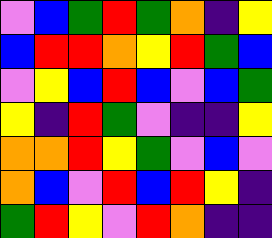[["violet", "blue", "green", "red", "green", "orange", "indigo", "yellow"], ["blue", "red", "red", "orange", "yellow", "red", "green", "blue"], ["violet", "yellow", "blue", "red", "blue", "violet", "blue", "green"], ["yellow", "indigo", "red", "green", "violet", "indigo", "indigo", "yellow"], ["orange", "orange", "red", "yellow", "green", "violet", "blue", "violet"], ["orange", "blue", "violet", "red", "blue", "red", "yellow", "indigo"], ["green", "red", "yellow", "violet", "red", "orange", "indigo", "indigo"]]